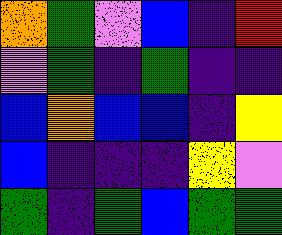[["orange", "green", "violet", "blue", "indigo", "red"], ["violet", "green", "indigo", "green", "indigo", "indigo"], ["blue", "orange", "blue", "blue", "indigo", "yellow"], ["blue", "indigo", "indigo", "indigo", "yellow", "violet"], ["green", "indigo", "green", "blue", "green", "green"]]